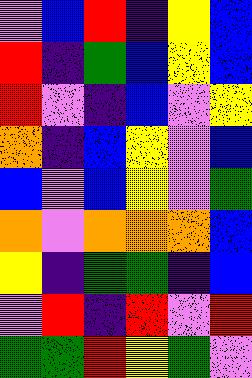[["violet", "blue", "red", "indigo", "yellow", "blue"], ["red", "indigo", "green", "blue", "yellow", "blue"], ["red", "violet", "indigo", "blue", "violet", "yellow"], ["orange", "indigo", "blue", "yellow", "violet", "blue"], ["blue", "violet", "blue", "yellow", "violet", "green"], ["orange", "violet", "orange", "orange", "orange", "blue"], ["yellow", "indigo", "green", "green", "indigo", "blue"], ["violet", "red", "indigo", "red", "violet", "red"], ["green", "green", "red", "yellow", "green", "violet"]]